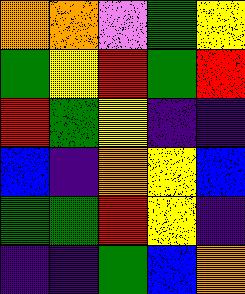[["orange", "orange", "violet", "green", "yellow"], ["green", "yellow", "red", "green", "red"], ["red", "green", "yellow", "indigo", "indigo"], ["blue", "indigo", "orange", "yellow", "blue"], ["green", "green", "red", "yellow", "indigo"], ["indigo", "indigo", "green", "blue", "orange"]]